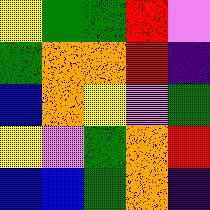[["yellow", "green", "green", "red", "violet"], ["green", "orange", "orange", "red", "indigo"], ["blue", "orange", "yellow", "violet", "green"], ["yellow", "violet", "green", "orange", "red"], ["blue", "blue", "green", "orange", "indigo"]]